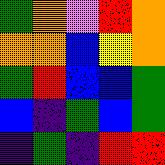[["green", "orange", "violet", "red", "orange"], ["orange", "orange", "blue", "yellow", "orange"], ["green", "red", "blue", "blue", "green"], ["blue", "indigo", "green", "blue", "green"], ["indigo", "green", "indigo", "red", "red"]]